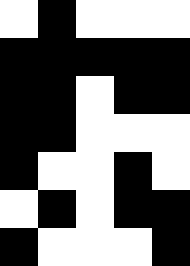[["white", "black", "white", "white", "white"], ["black", "black", "black", "black", "black"], ["black", "black", "white", "black", "black"], ["black", "black", "white", "white", "white"], ["black", "white", "white", "black", "white"], ["white", "black", "white", "black", "black"], ["black", "white", "white", "white", "black"]]